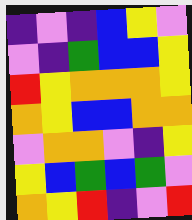[["indigo", "violet", "indigo", "blue", "yellow", "violet"], ["violet", "indigo", "green", "blue", "blue", "yellow"], ["red", "yellow", "orange", "orange", "orange", "yellow"], ["orange", "yellow", "blue", "blue", "orange", "orange"], ["violet", "orange", "orange", "violet", "indigo", "yellow"], ["yellow", "blue", "green", "blue", "green", "violet"], ["orange", "yellow", "red", "indigo", "violet", "red"]]